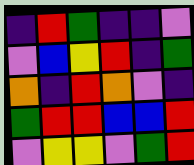[["indigo", "red", "green", "indigo", "indigo", "violet"], ["violet", "blue", "yellow", "red", "indigo", "green"], ["orange", "indigo", "red", "orange", "violet", "indigo"], ["green", "red", "red", "blue", "blue", "red"], ["violet", "yellow", "yellow", "violet", "green", "red"]]